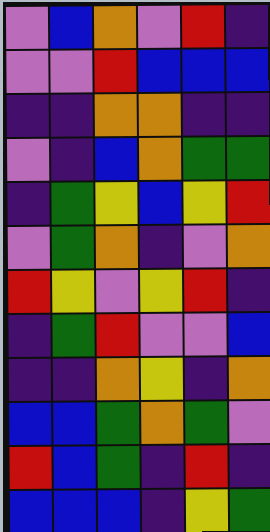[["violet", "blue", "orange", "violet", "red", "indigo"], ["violet", "violet", "red", "blue", "blue", "blue"], ["indigo", "indigo", "orange", "orange", "indigo", "indigo"], ["violet", "indigo", "blue", "orange", "green", "green"], ["indigo", "green", "yellow", "blue", "yellow", "red"], ["violet", "green", "orange", "indigo", "violet", "orange"], ["red", "yellow", "violet", "yellow", "red", "indigo"], ["indigo", "green", "red", "violet", "violet", "blue"], ["indigo", "indigo", "orange", "yellow", "indigo", "orange"], ["blue", "blue", "green", "orange", "green", "violet"], ["red", "blue", "green", "indigo", "red", "indigo"], ["blue", "blue", "blue", "indigo", "yellow", "green"]]